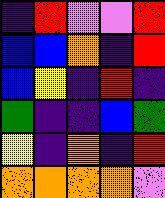[["indigo", "red", "violet", "violet", "red"], ["blue", "blue", "orange", "indigo", "red"], ["blue", "yellow", "indigo", "red", "indigo"], ["green", "indigo", "indigo", "blue", "green"], ["yellow", "indigo", "orange", "indigo", "red"], ["orange", "orange", "orange", "orange", "violet"]]